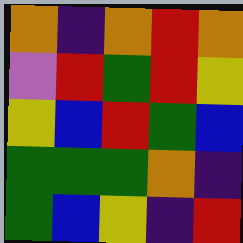[["orange", "indigo", "orange", "red", "orange"], ["violet", "red", "green", "red", "yellow"], ["yellow", "blue", "red", "green", "blue"], ["green", "green", "green", "orange", "indigo"], ["green", "blue", "yellow", "indigo", "red"]]